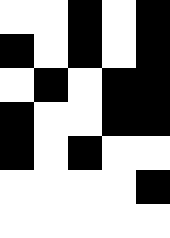[["white", "white", "black", "white", "black"], ["black", "white", "black", "white", "black"], ["white", "black", "white", "black", "black"], ["black", "white", "white", "black", "black"], ["black", "white", "black", "white", "white"], ["white", "white", "white", "white", "black"], ["white", "white", "white", "white", "white"]]